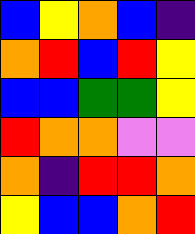[["blue", "yellow", "orange", "blue", "indigo"], ["orange", "red", "blue", "red", "yellow"], ["blue", "blue", "green", "green", "yellow"], ["red", "orange", "orange", "violet", "violet"], ["orange", "indigo", "red", "red", "orange"], ["yellow", "blue", "blue", "orange", "red"]]